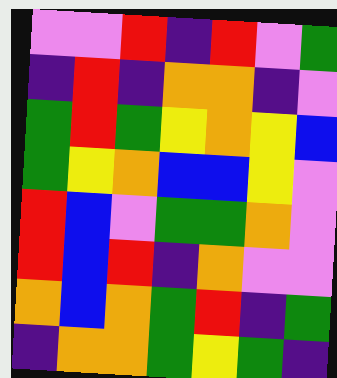[["violet", "violet", "red", "indigo", "red", "violet", "green"], ["indigo", "red", "indigo", "orange", "orange", "indigo", "violet"], ["green", "red", "green", "yellow", "orange", "yellow", "blue"], ["green", "yellow", "orange", "blue", "blue", "yellow", "violet"], ["red", "blue", "violet", "green", "green", "orange", "violet"], ["red", "blue", "red", "indigo", "orange", "violet", "violet"], ["orange", "blue", "orange", "green", "red", "indigo", "green"], ["indigo", "orange", "orange", "green", "yellow", "green", "indigo"]]